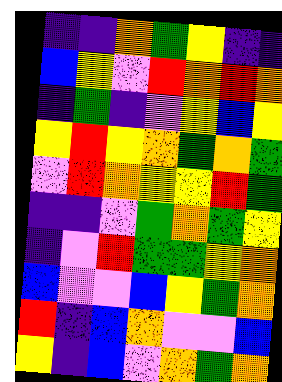[["indigo", "indigo", "orange", "green", "yellow", "indigo", "indigo"], ["blue", "yellow", "violet", "red", "orange", "red", "orange"], ["indigo", "green", "indigo", "violet", "yellow", "blue", "yellow"], ["yellow", "red", "yellow", "orange", "green", "orange", "green"], ["violet", "red", "orange", "yellow", "yellow", "red", "green"], ["indigo", "indigo", "violet", "green", "orange", "green", "yellow"], ["indigo", "violet", "red", "green", "green", "yellow", "orange"], ["blue", "violet", "violet", "blue", "yellow", "green", "orange"], ["red", "indigo", "blue", "orange", "violet", "violet", "blue"], ["yellow", "indigo", "blue", "violet", "orange", "green", "orange"]]